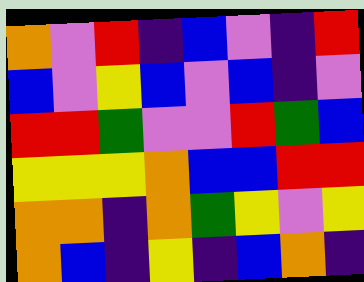[["orange", "violet", "red", "indigo", "blue", "violet", "indigo", "red"], ["blue", "violet", "yellow", "blue", "violet", "blue", "indigo", "violet"], ["red", "red", "green", "violet", "violet", "red", "green", "blue"], ["yellow", "yellow", "yellow", "orange", "blue", "blue", "red", "red"], ["orange", "orange", "indigo", "orange", "green", "yellow", "violet", "yellow"], ["orange", "blue", "indigo", "yellow", "indigo", "blue", "orange", "indigo"]]